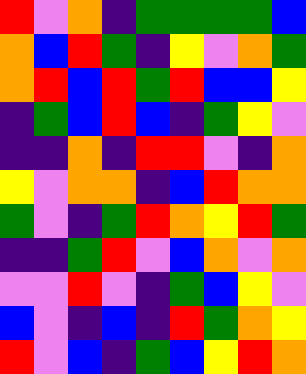[["red", "violet", "orange", "indigo", "green", "green", "green", "green", "blue"], ["orange", "blue", "red", "green", "indigo", "yellow", "violet", "orange", "green"], ["orange", "red", "blue", "red", "green", "red", "blue", "blue", "yellow"], ["indigo", "green", "blue", "red", "blue", "indigo", "green", "yellow", "violet"], ["indigo", "indigo", "orange", "indigo", "red", "red", "violet", "indigo", "orange"], ["yellow", "violet", "orange", "orange", "indigo", "blue", "red", "orange", "orange"], ["green", "violet", "indigo", "green", "red", "orange", "yellow", "red", "green"], ["indigo", "indigo", "green", "red", "violet", "blue", "orange", "violet", "orange"], ["violet", "violet", "red", "violet", "indigo", "green", "blue", "yellow", "violet"], ["blue", "violet", "indigo", "blue", "indigo", "red", "green", "orange", "yellow"], ["red", "violet", "blue", "indigo", "green", "blue", "yellow", "red", "orange"]]